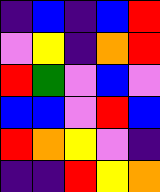[["indigo", "blue", "indigo", "blue", "red"], ["violet", "yellow", "indigo", "orange", "red"], ["red", "green", "violet", "blue", "violet"], ["blue", "blue", "violet", "red", "blue"], ["red", "orange", "yellow", "violet", "indigo"], ["indigo", "indigo", "red", "yellow", "orange"]]